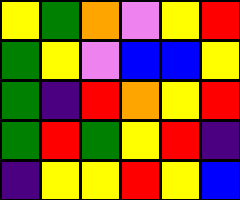[["yellow", "green", "orange", "violet", "yellow", "red"], ["green", "yellow", "violet", "blue", "blue", "yellow"], ["green", "indigo", "red", "orange", "yellow", "red"], ["green", "red", "green", "yellow", "red", "indigo"], ["indigo", "yellow", "yellow", "red", "yellow", "blue"]]